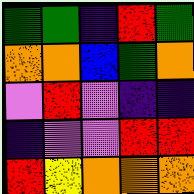[["green", "green", "indigo", "red", "green"], ["orange", "orange", "blue", "green", "orange"], ["violet", "red", "violet", "indigo", "indigo"], ["indigo", "violet", "violet", "red", "red"], ["red", "yellow", "orange", "orange", "orange"]]